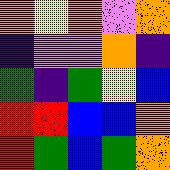[["orange", "yellow", "orange", "violet", "orange"], ["indigo", "violet", "violet", "orange", "indigo"], ["green", "indigo", "green", "yellow", "blue"], ["red", "red", "blue", "blue", "orange"], ["red", "green", "blue", "green", "orange"]]